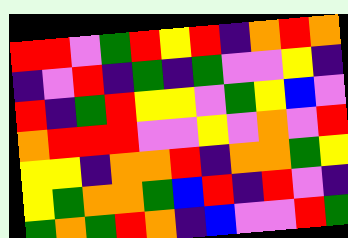[["red", "red", "violet", "green", "red", "yellow", "red", "indigo", "orange", "red", "orange"], ["indigo", "violet", "red", "indigo", "green", "indigo", "green", "violet", "violet", "yellow", "indigo"], ["red", "indigo", "green", "red", "yellow", "yellow", "violet", "green", "yellow", "blue", "violet"], ["orange", "red", "red", "red", "violet", "violet", "yellow", "violet", "orange", "violet", "red"], ["yellow", "yellow", "indigo", "orange", "orange", "red", "indigo", "orange", "orange", "green", "yellow"], ["yellow", "green", "orange", "orange", "green", "blue", "red", "indigo", "red", "violet", "indigo"], ["green", "orange", "green", "red", "orange", "indigo", "blue", "violet", "violet", "red", "green"]]